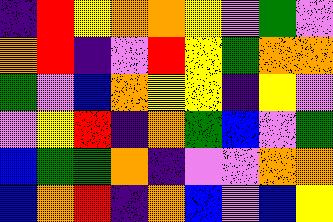[["indigo", "red", "yellow", "orange", "orange", "yellow", "violet", "green", "violet"], ["orange", "red", "indigo", "violet", "red", "yellow", "green", "orange", "orange"], ["green", "violet", "blue", "orange", "yellow", "yellow", "indigo", "yellow", "violet"], ["violet", "yellow", "red", "indigo", "orange", "green", "blue", "violet", "green"], ["blue", "green", "green", "orange", "indigo", "violet", "violet", "orange", "orange"], ["blue", "orange", "red", "indigo", "orange", "blue", "violet", "blue", "yellow"]]